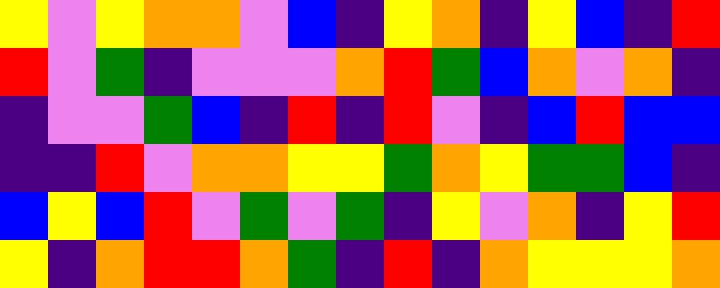[["yellow", "violet", "yellow", "orange", "orange", "violet", "blue", "indigo", "yellow", "orange", "indigo", "yellow", "blue", "indigo", "red"], ["red", "violet", "green", "indigo", "violet", "violet", "violet", "orange", "red", "green", "blue", "orange", "violet", "orange", "indigo"], ["indigo", "violet", "violet", "green", "blue", "indigo", "red", "indigo", "red", "violet", "indigo", "blue", "red", "blue", "blue"], ["indigo", "indigo", "red", "violet", "orange", "orange", "yellow", "yellow", "green", "orange", "yellow", "green", "green", "blue", "indigo"], ["blue", "yellow", "blue", "red", "violet", "green", "violet", "green", "indigo", "yellow", "violet", "orange", "indigo", "yellow", "red"], ["yellow", "indigo", "orange", "red", "red", "orange", "green", "indigo", "red", "indigo", "orange", "yellow", "yellow", "yellow", "orange"]]